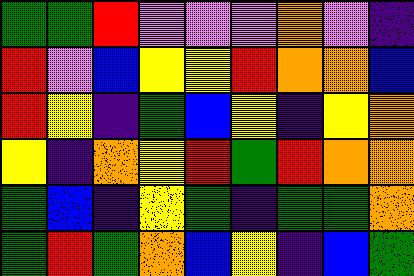[["green", "green", "red", "violet", "violet", "violet", "orange", "violet", "indigo"], ["red", "violet", "blue", "yellow", "yellow", "red", "orange", "orange", "blue"], ["red", "yellow", "indigo", "green", "blue", "yellow", "indigo", "yellow", "orange"], ["yellow", "indigo", "orange", "yellow", "red", "green", "red", "orange", "orange"], ["green", "blue", "indigo", "yellow", "green", "indigo", "green", "green", "orange"], ["green", "red", "green", "orange", "blue", "yellow", "indigo", "blue", "green"]]